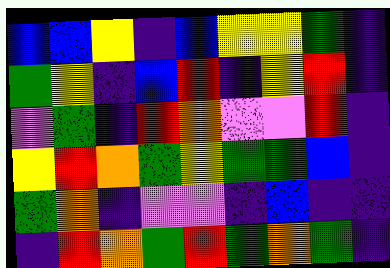[["blue", "blue", "yellow", "indigo", "blue", "yellow", "yellow", "green", "indigo"], ["green", "yellow", "indigo", "blue", "red", "indigo", "yellow", "red", "indigo"], ["violet", "green", "indigo", "red", "orange", "violet", "violet", "red", "indigo"], ["yellow", "red", "orange", "green", "yellow", "green", "green", "blue", "indigo"], ["green", "orange", "indigo", "violet", "violet", "indigo", "blue", "indigo", "indigo"], ["indigo", "red", "orange", "green", "red", "green", "orange", "green", "indigo"]]